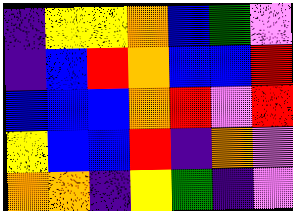[["indigo", "yellow", "yellow", "orange", "blue", "green", "violet"], ["indigo", "blue", "red", "orange", "blue", "blue", "red"], ["blue", "blue", "blue", "orange", "red", "violet", "red"], ["yellow", "blue", "blue", "red", "indigo", "orange", "violet"], ["orange", "orange", "indigo", "yellow", "green", "indigo", "violet"]]